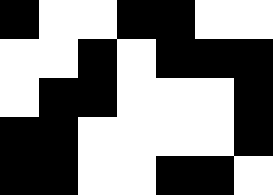[["black", "white", "white", "black", "black", "white", "white"], ["white", "white", "black", "white", "black", "black", "black"], ["white", "black", "black", "white", "white", "white", "black"], ["black", "black", "white", "white", "white", "white", "black"], ["black", "black", "white", "white", "black", "black", "white"]]